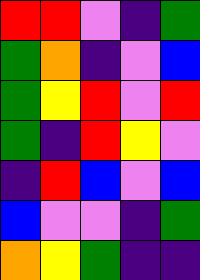[["red", "red", "violet", "indigo", "green"], ["green", "orange", "indigo", "violet", "blue"], ["green", "yellow", "red", "violet", "red"], ["green", "indigo", "red", "yellow", "violet"], ["indigo", "red", "blue", "violet", "blue"], ["blue", "violet", "violet", "indigo", "green"], ["orange", "yellow", "green", "indigo", "indigo"]]